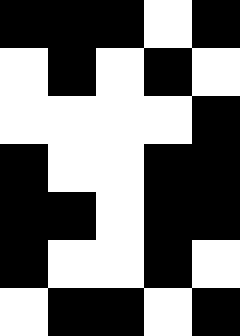[["black", "black", "black", "white", "black"], ["white", "black", "white", "black", "white"], ["white", "white", "white", "white", "black"], ["black", "white", "white", "black", "black"], ["black", "black", "white", "black", "black"], ["black", "white", "white", "black", "white"], ["white", "black", "black", "white", "black"]]